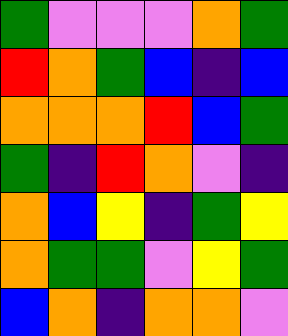[["green", "violet", "violet", "violet", "orange", "green"], ["red", "orange", "green", "blue", "indigo", "blue"], ["orange", "orange", "orange", "red", "blue", "green"], ["green", "indigo", "red", "orange", "violet", "indigo"], ["orange", "blue", "yellow", "indigo", "green", "yellow"], ["orange", "green", "green", "violet", "yellow", "green"], ["blue", "orange", "indigo", "orange", "orange", "violet"]]